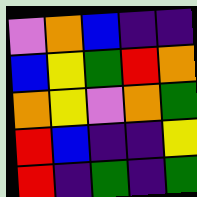[["violet", "orange", "blue", "indigo", "indigo"], ["blue", "yellow", "green", "red", "orange"], ["orange", "yellow", "violet", "orange", "green"], ["red", "blue", "indigo", "indigo", "yellow"], ["red", "indigo", "green", "indigo", "green"]]